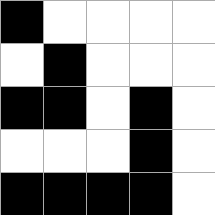[["black", "white", "white", "white", "white"], ["white", "black", "white", "white", "white"], ["black", "black", "white", "black", "white"], ["white", "white", "white", "black", "white"], ["black", "black", "black", "black", "white"]]